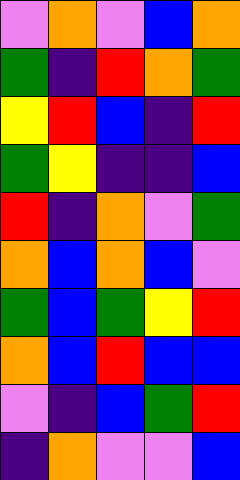[["violet", "orange", "violet", "blue", "orange"], ["green", "indigo", "red", "orange", "green"], ["yellow", "red", "blue", "indigo", "red"], ["green", "yellow", "indigo", "indigo", "blue"], ["red", "indigo", "orange", "violet", "green"], ["orange", "blue", "orange", "blue", "violet"], ["green", "blue", "green", "yellow", "red"], ["orange", "blue", "red", "blue", "blue"], ["violet", "indigo", "blue", "green", "red"], ["indigo", "orange", "violet", "violet", "blue"]]